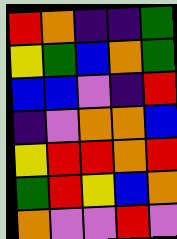[["red", "orange", "indigo", "indigo", "green"], ["yellow", "green", "blue", "orange", "green"], ["blue", "blue", "violet", "indigo", "red"], ["indigo", "violet", "orange", "orange", "blue"], ["yellow", "red", "red", "orange", "red"], ["green", "red", "yellow", "blue", "orange"], ["orange", "violet", "violet", "red", "violet"]]